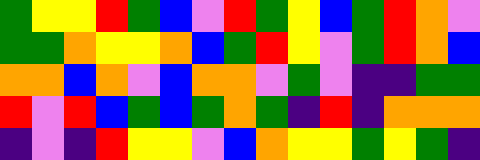[["green", "yellow", "yellow", "red", "green", "blue", "violet", "red", "green", "yellow", "blue", "green", "red", "orange", "violet"], ["green", "green", "orange", "yellow", "yellow", "orange", "blue", "green", "red", "yellow", "violet", "green", "red", "orange", "blue"], ["orange", "orange", "blue", "orange", "violet", "blue", "orange", "orange", "violet", "green", "violet", "indigo", "indigo", "green", "green"], ["red", "violet", "red", "blue", "green", "blue", "green", "orange", "green", "indigo", "red", "indigo", "orange", "orange", "orange"], ["indigo", "violet", "indigo", "red", "yellow", "yellow", "violet", "blue", "orange", "yellow", "yellow", "green", "yellow", "green", "indigo"]]